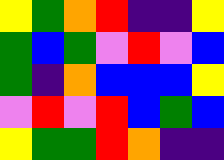[["yellow", "green", "orange", "red", "indigo", "indigo", "yellow"], ["green", "blue", "green", "violet", "red", "violet", "blue"], ["green", "indigo", "orange", "blue", "blue", "blue", "yellow"], ["violet", "red", "violet", "red", "blue", "green", "blue"], ["yellow", "green", "green", "red", "orange", "indigo", "indigo"]]